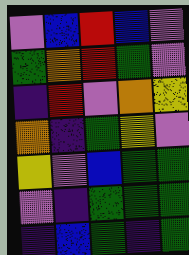[["violet", "blue", "red", "blue", "violet"], ["green", "orange", "red", "green", "violet"], ["indigo", "red", "violet", "orange", "yellow"], ["orange", "indigo", "green", "yellow", "violet"], ["yellow", "violet", "blue", "green", "green"], ["violet", "indigo", "green", "green", "green"], ["indigo", "blue", "green", "indigo", "green"]]